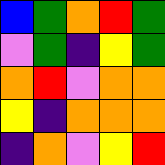[["blue", "green", "orange", "red", "green"], ["violet", "green", "indigo", "yellow", "green"], ["orange", "red", "violet", "orange", "orange"], ["yellow", "indigo", "orange", "orange", "orange"], ["indigo", "orange", "violet", "yellow", "red"]]